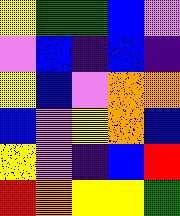[["yellow", "green", "green", "blue", "violet"], ["violet", "blue", "indigo", "blue", "indigo"], ["yellow", "blue", "violet", "orange", "orange"], ["blue", "violet", "yellow", "orange", "blue"], ["yellow", "violet", "indigo", "blue", "red"], ["red", "orange", "yellow", "yellow", "green"]]